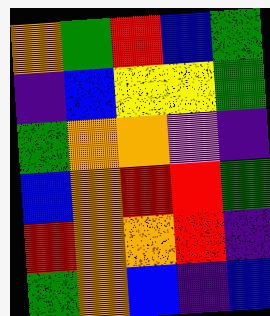[["orange", "green", "red", "blue", "green"], ["indigo", "blue", "yellow", "yellow", "green"], ["green", "orange", "orange", "violet", "indigo"], ["blue", "orange", "red", "red", "green"], ["red", "orange", "orange", "red", "indigo"], ["green", "orange", "blue", "indigo", "blue"]]